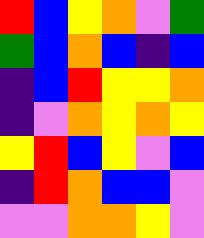[["red", "blue", "yellow", "orange", "violet", "green"], ["green", "blue", "orange", "blue", "indigo", "blue"], ["indigo", "blue", "red", "yellow", "yellow", "orange"], ["indigo", "violet", "orange", "yellow", "orange", "yellow"], ["yellow", "red", "blue", "yellow", "violet", "blue"], ["indigo", "red", "orange", "blue", "blue", "violet"], ["violet", "violet", "orange", "orange", "yellow", "violet"]]